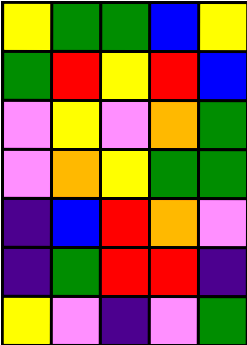[["yellow", "green", "green", "blue", "yellow"], ["green", "red", "yellow", "red", "blue"], ["violet", "yellow", "violet", "orange", "green"], ["violet", "orange", "yellow", "green", "green"], ["indigo", "blue", "red", "orange", "violet"], ["indigo", "green", "red", "red", "indigo"], ["yellow", "violet", "indigo", "violet", "green"]]